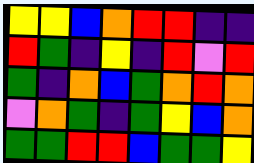[["yellow", "yellow", "blue", "orange", "red", "red", "indigo", "indigo"], ["red", "green", "indigo", "yellow", "indigo", "red", "violet", "red"], ["green", "indigo", "orange", "blue", "green", "orange", "red", "orange"], ["violet", "orange", "green", "indigo", "green", "yellow", "blue", "orange"], ["green", "green", "red", "red", "blue", "green", "green", "yellow"]]